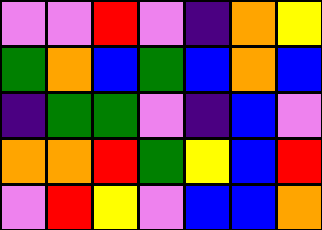[["violet", "violet", "red", "violet", "indigo", "orange", "yellow"], ["green", "orange", "blue", "green", "blue", "orange", "blue"], ["indigo", "green", "green", "violet", "indigo", "blue", "violet"], ["orange", "orange", "red", "green", "yellow", "blue", "red"], ["violet", "red", "yellow", "violet", "blue", "blue", "orange"]]